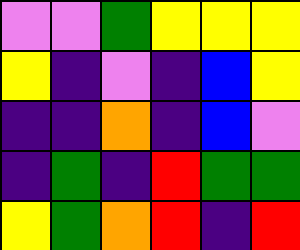[["violet", "violet", "green", "yellow", "yellow", "yellow"], ["yellow", "indigo", "violet", "indigo", "blue", "yellow"], ["indigo", "indigo", "orange", "indigo", "blue", "violet"], ["indigo", "green", "indigo", "red", "green", "green"], ["yellow", "green", "orange", "red", "indigo", "red"]]